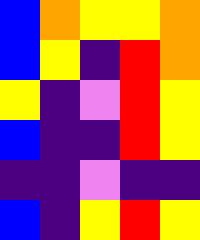[["blue", "orange", "yellow", "yellow", "orange"], ["blue", "yellow", "indigo", "red", "orange"], ["yellow", "indigo", "violet", "red", "yellow"], ["blue", "indigo", "indigo", "red", "yellow"], ["indigo", "indigo", "violet", "indigo", "indigo"], ["blue", "indigo", "yellow", "red", "yellow"]]